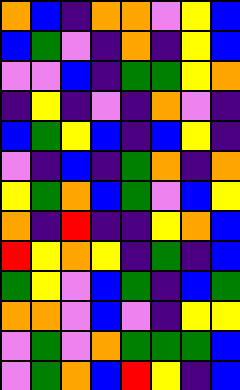[["orange", "blue", "indigo", "orange", "orange", "violet", "yellow", "blue"], ["blue", "green", "violet", "indigo", "orange", "indigo", "yellow", "blue"], ["violet", "violet", "blue", "indigo", "green", "green", "yellow", "orange"], ["indigo", "yellow", "indigo", "violet", "indigo", "orange", "violet", "indigo"], ["blue", "green", "yellow", "blue", "indigo", "blue", "yellow", "indigo"], ["violet", "indigo", "blue", "indigo", "green", "orange", "indigo", "orange"], ["yellow", "green", "orange", "blue", "green", "violet", "blue", "yellow"], ["orange", "indigo", "red", "indigo", "indigo", "yellow", "orange", "blue"], ["red", "yellow", "orange", "yellow", "indigo", "green", "indigo", "blue"], ["green", "yellow", "violet", "blue", "green", "indigo", "blue", "green"], ["orange", "orange", "violet", "blue", "violet", "indigo", "yellow", "yellow"], ["violet", "green", "violet", "orange", "green", "green", "green", "blue"], ["violet", "green", "orange", "blue", "red", "yellow", "indigo", "blue"]]